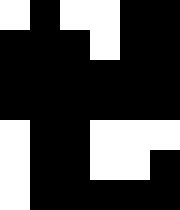[["white", "black", "white", "white", "black", "black"], ["black", "black", "black", "white", "black", "black"], ["black", "black", "black", "black", "black", "black"], ["black", "black", "black", "black", "black", "black"], ["white", "black", "black", "white", "white", "white"], ["white", "black", "black", "white", "white", "black"], ["white", "black", "black", "black", "black", "black"]]